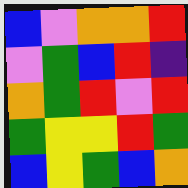[["blue", "violet", "orange", "orange", "red"], ["violet", "green", "blue", "red", "indigo"], ["orange", "green", "red", "violet", "red"], ["green", "yellow", "yellow", "red", "green"], ["blue", "yellow", "green", "blue", "orange"]]